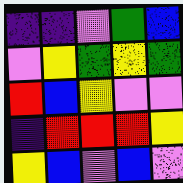[["indigo", "indigo", "violet", "green", "blue"], ["violet", "yellow", "green", "yellow", "green"], ["red", "blue", "yellow", "violet", "violet"], ["indigo", "red", "red", "red", "yellow"], ["yellow", "blue", "violet", "blue", "violet"]]